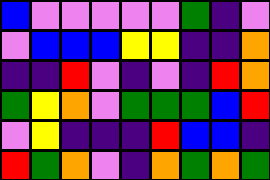[["blue", "violet", "violet", "violet", "violet", "violet", "green", "indigo", "violet"], ["violet", "blue", "blue", "blue", "yellow", "yellow", "indigo", "indigo", "orange"], ["indigo", "indigo", "red", "violet", "indigo", "violet", "indigo", "red", "orange"], ["green", "yellow", "orange", "violet", "green", "green", "green", "blue", "red"], ["violet", "yellow", "indigo", "indigo", "indigo", "red", "blue", "blue", "indigo"], ["red", "green", "orange", "violet", "indigo", "orange", "green", "orange", "green"]]